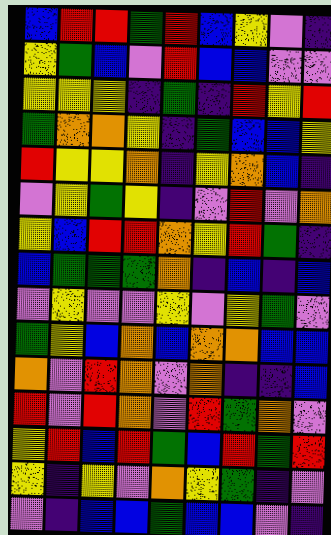[["blue", "red", "red", "green", "red", "blue", "yellow", "violet", "indigo"], ["yellow", "green", "blue", "violet", "red", "blue", "blue", "violet", "violet"], ["yellow", "yellow", "yellow", "indigo", "green", "indigo", "red", "yellow", "red"], ["green", "orange", "orange", "yellow", "indigo", "green", "blue", "blue", "yellow"], ["red", "yellow", "yellow", "orange", "indigo", "yellow", "orange", "blue", "indigo"], ["violet", "yellow", "green", "yellow", "indigo", "violet", "red", "violet", "orange"], ["yellow", "blue", "red", "red", "orange", "yellow", "red", "green", "indigo"], ["blue", "green", "green", "green", "orange", "indigo", "blue", "indigo", "blue"], ["violet", "yellow", "violet", "violet", "yellow", "violet", "yellow", "green", "violet"], ["green", "yellow", "blue", "orange", "blue", "orange", "orange", "blue", "blue"], ["orange", "violet", "red", "orange", "violet", "orange", "indigo", "indigo", "blue"], ["red", "violet", "red", "orange", "violet", "red", "green", "orange", "violet"], ["yellow", "red", "blue", "red", "green", "blue", "red", "green", "red"], ["yellow", "indigo", "yellow", "violet", "orange", "yellow", "green", "indigo", "violet"], ["violet", "indigo", "blue", "blue", "green", "blue", "blue", "violet", "indigo"]]